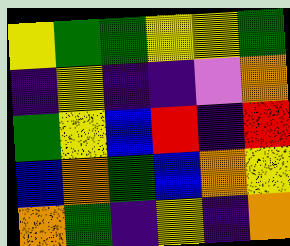[["yellow", "green", "green", "yellow", "yellow", "green"], ["indigo", "yellow", "indigo", "indigo", "violet", "orange"], ["green", "yellow", "blue", "red", "indigo", "red"], ["blue", "orange", "green", "blue", "orange", "yellow"], ["orange", "green", "indigo", "yellow", "indigo", "orange"]]